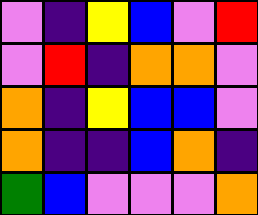[["violet", "indigo", "yellow", "blue", "violet", "red"], ["violet", "red", "indigo", "orange", "orange", "violet"], ["orange", "indigo", "yellow", "blue", "blue", "violet"], ["orange", "indigo", "indigo", "blue", "orange", "indigo"], ["green", "blue", "violet", "violet", "violet", "orange"]]